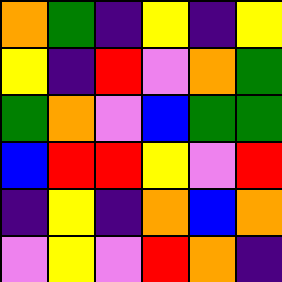[["orange", "green", "indigo", "yellow", "indigo", "yellow"], ["yellow", "indigo", "red", "violet", "orange", "green"], ["green", "orange", "violet", "blue", "green", "green"], ["blue", "red", "red", "yellow", "violet", "red"], ["indigo", "yellow", "indigo", "orange", "blue", "orange"], ["violet", "yellow", "violet", "red", "orange", "indigo"]]